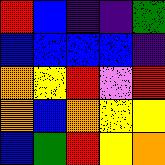[["red", "blue", "indigo", "indigo", "green"], ["blue", "blue", "blue", "blue", "indigo"], ["orange", "yellow", "red", "violet", "red"], ["orange", "blue", "orange", "yellow", "yellow"], ["blue", "green", "red", "yellow", "orange"]]